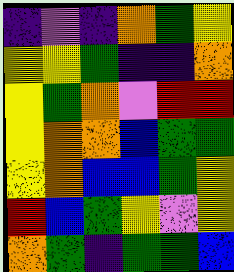[["indigo", "violet", "indigo", "orange", "green", "yellow"], ["yellow", "yellow", "green", "indigo", "indigo", "orange"], ["yellow", "green", "orange", "violet", "red", "red"], ["yellow", "orange", "orange", "blue", "green", "green"], ["yellow", "orange", "blue", "blue", "green", "yellow"], ["red", "blue", "green", "yellow", "violet", "yellow"], ["orange", "green", "indigo", "green", "green", "blue"]]